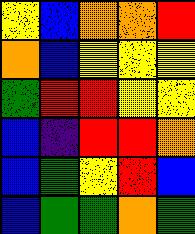[["yellow", "blue", "orange", "orange", "red"], ["orange", "blue", "yellow", "yellow", "yellow"], ["green", "red", "red", "yellow", "yellow"], ["blue", "indigo", "red", "red", "orange"], ["blue", "green", "yellow", "red", "blue"], ["blue", "green", "green", "orange", "green"]]